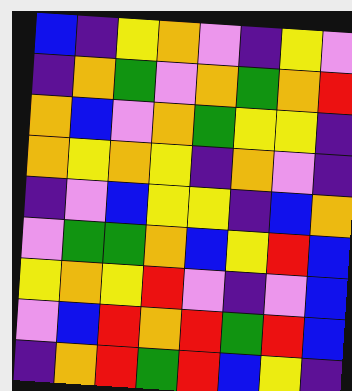[["blue", "indigo", "yellow", "orange", "violet", "indigo", "yellow", "violet"], ["indigo", "orange", "green", "violet", "orange", "green", "orange", "red"], ["orange", "blue", "violet", "orange", "green", "yellow", "yellow", "indigo"], ["orange", "yellow", "orange", "yellow", "indigo", "orange", "violet", "indigo"], ["indigo", "violet", "blue", "yellow", "yellow", "indigo", "blue", "orange"], ["violet", "green", "green", "orange", "blue", "yellow", "red", "blue"], ["yellow", "orange", "yellow", "red", "violet", "indigo", "violet", "blue"], ["violet", "blue", "red", "orange", "red", "green", "red", "blue"], ["indigo", "orange", "red", "green", "red", "blue", "yellow", "indigo"]]